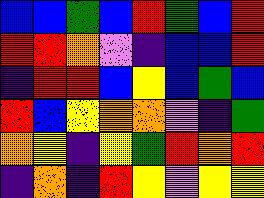[["blue", "blue", "green", "blue", "red", "green", "blue", "red"], ["red", "red", "orange", "violet", "indigo", "blue", "blue", "red"], ["indigo", "red", "red", "blue", "yellow", "blue", "green", "blue"], ["red", "blue", "yellow", "orange", "orange", "violet", "indigo", "green"], ["orange", "yellow", "indigo", "yellow", "green", "red", "orange", "red"], ["indigo", "orange", "indigo", "red", "yellow", "violet", "yellow", "yellow"]]